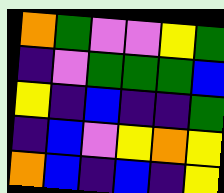[["orange", "green", "violet", "violet", "yellow", "green"], ["indigo", "violet", "green", "green", "green", "blue"], ["yellow", "indigo", "blue", "indigo", "indigo", "green"], ["indigo", "blue", "violet", "yellow", "orange", "yellow"], ["orange", "blue", "indigo", "blue", "indigo", "yellow"]]